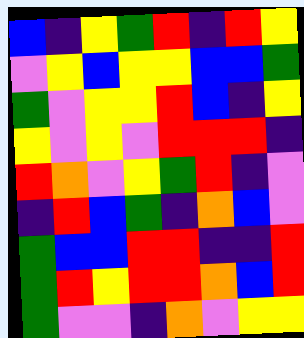[["blue", "indigo", "yellow", "green", "red", "indigo", "red", "yellow"], ["violet", "yellow", "blue", "yellow", "yellow", "blue", "blue", "green"], ["green", "violet", "yellow", "yellow", "red", "blue", "indigo", "yellow"], ["yellow", "violet", "yellow", "violet", "red", "red", "red", "indigo"], ["red", "orange", "violet", "yellow", "green", "red", "indigo", "violet"], ["indigo", "red", "blue", "green", "indigo", "orange", "blue", "violet"], ["green", "blue", "blue", "red", "red", "indigo", "indigo", "red"], ["green", "red", "yellow", "red", "red", "orange", "blue", "red"], ["green", "violet", "violet", "indigo", "orange", "violet", "yellow", "yellow"]]